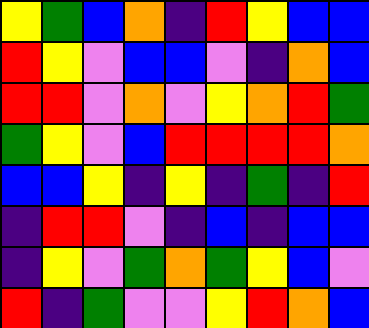[["yellow", "green", "blue", "orange", "indigo", "red", "yellow", "blue", "blue"], ["red", "yellow", "violet", "blue", "blue", "violet", "indigo", "orange", "blue"], ["red", "red", "violet", "orange", "violet", "yellow", "orange", "red", "green"], ["green", "yellow", "violet", "blue", "red", "red", "red", "red", "orange"], ["blue", "blue", "yellow", "indigo", "yellow", "indigo", "green", "indigo", "red"], ["indigo", "red", "red", "violet", "indigo", "blue", "indigo", "blue", "blue"], ["indigo", "yellow", "violet", "green", "orange", "green", "yellow", "blue", "violet"], ["red", "indigo", "green", "violet", "violet", "yellow", "red", "orange", "blue"]]